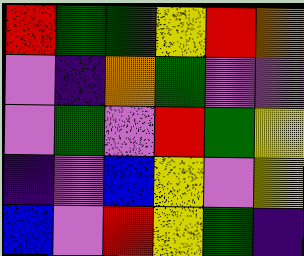[["red", "green", "green", "yellow", "red", "orange"], ["violet", "indigo", "orange", "green", "violet", "violet"], ["violet", "green", "violet", "red", "green", "yellow"], ["indigo", "violet", "blue", "yellow", "violet", "yellow"], ["blue", "violet", "red", "yellow", "green", "indigo"]]